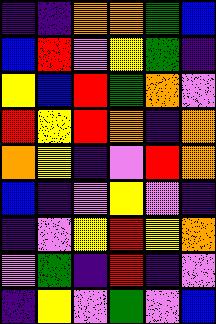[["indigo", "indigo", "orange", "orange", "green", "blue"], ["blue", "red", "violet", "yellow", "green", "indigo"], ["yellow", "blue", "red", "green", "orange", "violet"], ["red", "yellow", "red", "orange", "indigo", "orange"], ["orange", "yellow", "indigo", "violet", "red", "orange"], ["blue", "indigo", "violet", "yellow", "violet", "indigo"], ["indigo", "violet", "yellow", "red", "yellow", "orange"], ["violet", "green", "indigo", "red", "indigo", "violet"], ["indigo", "yellow", "violet", "green", "violet", "blue"]]